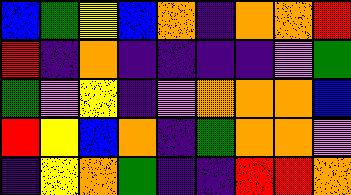[["blue", "green", "yellow", "blue", "orange", "indigo", "orange", "orange", "red"], ["red", "indigo", "orange", "indigo", "indigo", "indigo", "indigo", "violet", "green"], ["green", "violet", "yellow", "indigo", "violet", "orange", "orange", "orange", "blue"], ["red", "yellow", "blue", "orange", "indigo", "green", "orange", "orange", "violet"], ["indigo", "yellow", "orange", "green", "indigo", "indigo", "red", "red", "orange"]]